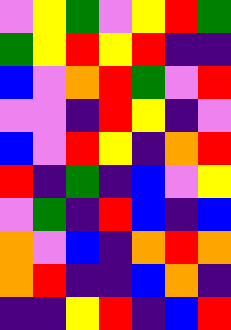[["violet", "yellow", "green", "violet", "yellow", "red", "green"], ["green", "yellow", "red", "yellow", "red", "indigo", "indigo"], ["blue", "violet", "orange", "red", "green", "violet", "red"], ["violet", "violet", "indigo", "red", "yellow", "indigo", "violet"], ["blue", "violet", "red", "yellow", "indigo", "orange", "red"], ["red", "indigo", "green", "indigo", "blue", "violet", "yellow"], ["violet", "green", "indigo", "red", "blue", "indigo", "blue"], ["orange", "violet", "blue", "indigo", "orange", "red", "orange"], ["orange", "red", "indigo", "indigo", "blue", "orange", "indigo"], ["indigo", "indigo", "yellow", "red", "indigo", "blue", "red"]]